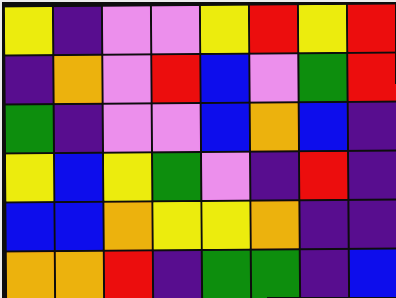[["yellow", "indigo", "violet", "violet", "yellow", "red", "yellow", "red"], ["indigo", "orange", "violet", "red", "blue", "violet", "green", "red"], ["green", "indigo", "violet", "violet", "blue", "orange", "blue", "indigo"], ["yellow", "blue", "yellow", "green", "violet", "indigo", "red", "indigo"], ["blue", "blue", "orange", "yellow", "yellow", "orange", "indigo", "indigo"], ["orange", "orange", "red", "indigo", "green", "green", "indigo", "blue"]]